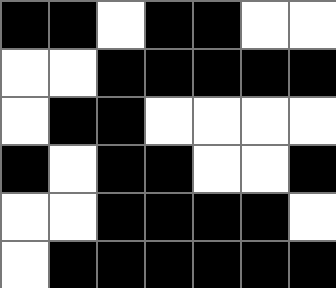[["black", "black", "white", "black", "black", "white", "white"], ["white", "white", "black", "black", "black", "black", "black"], ["white", "black", "black", "white", "white", "white", "white"], ["black", "white", "black", "black", "white", "white", "black"], ["white", "white", "black", "black", "black", "black", "white"], ["white", "black", "black", "black", "black", "black", "black"]]